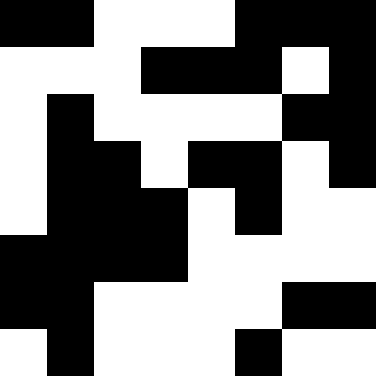[["black", "black", "white", "white", "white", "black", "black", "black"], ["white", "white", "white", "black", "black", "black", "white", "black"], ["white", "black", "white", "white", "white", "white", "black", "black"], ["white", "black", "black", "white", "black", "black", "white", "black"], ["white", "black", "black", "black", "white", "black", "white", "white"], ["black", "black", "black", "black", "white", "white", "white", "white"], ["black", "black", "white", "white", "white", "white", "black", "black"], ["white", "black", "white", "white", "white", "black", "white", "white"]]